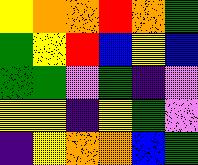[["yellow", "orange", "orange", "red", "orange", "green"], ["green", "yellow", "red", "blue", "yellow", "blue"], ["green", "green", "violet", "green", "indigo", "violet"], ["yellow", "yellow", "indigo", "yellow", "green", "violet"], ["indigo", "yellow", "orange", "orange", "blue", "green"]]